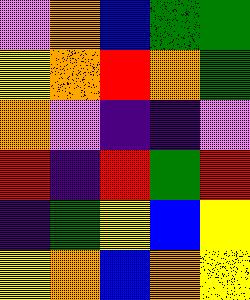[["violet", "orange", "blue", "green", "green"], ["yellow", "orange", "red", "orange", "green"], ["orange", "violet", "indigo", "indigo", "violet"], ["red", "indigo", "red", "green", "red"], ["indigo", "green", "yellow", "blue", "yellow"], ["yellow", "orange", "blue", "orange", "yellow"]]